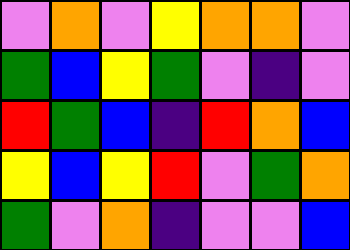[["violet", "orange", "violet", "yellow", "orange", "orange", "violet"], ["green", "blue", "yellow", "green", "violet", "indigo", "violet"], ["red", "green", "blue", "indigo", "red", "orange", "blue"], ["yellow", "blue", "yellow", "red", "violet", "green", "orange"], ["green", "violet", "orange", "indigo", "violet", "violet", "blue"]]